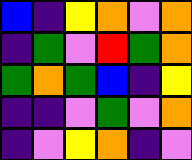[["blue", "indigo", "yellow", "orange", "violet", "orange"], ["indigo", "green", "violet", "red", "green", "orange"], ["green", "orange", "green", "blue", "indigo", "yellow"], ["indigo", "indigo", "violet", "green", "violet", "orange"], ["indigo", "violet", "yellow", "orange", "indigo", "violet"]]